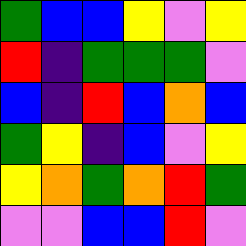[["green", "blue", "blue", "yellow", "violet", "yellow"], ["red", "indigo", "green", "green", "green", "violet"], ["blue", "indigo", "red", "blue", "orange", "blue"], ["green", "yellow", "indigo", "blue", "violet", "yellow"], ["yellow", "orange", "green", "orange", "red", "green"], ["violet", "violet", "blue", "blue", "red", "violet"]]